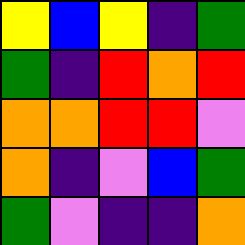[["yellow", "blue", "yellow", "indigo", "green"], ["green", "indigo", "red", "orange", "red"], ["orange", "orange", "red", "red", "violet"], ["orange", "indigo", "violet", "blue", "green"], ["green", "violet", "indigo", "indigo", "orange"]]